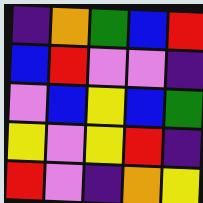[["indigo", "orange", "green", "blue", "red"], ["blue", "red", "violet", "violet", "indigo"], ["violet", "blue", "yellow", "blue", "green"], ["yellow", "violet", "yellow", "red", "indigo"], ["red", "violet", "indigo", "orange", "yellow"]]